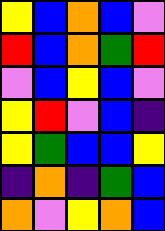[["yellow", "blue", "orange", "blue", "violet"], ["red", "blue", "orange", "green", "red"], ["violet", "blue", "yellow", "blue", "violet"], ["yellow", "red", "violet", "blue", "indigo"], ["yellow", "green", "blue", "blue", "yellow"], ["indigo", "orange", "indigo", "green", "blue"], ["orange", "violet", "yellow", "orange", "blue"]]